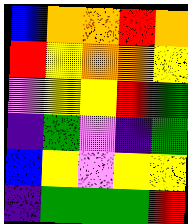[["blue", "orange", "orange", "red", "orange"], ["red", "yellow", "orange", "orange", "yellow"], ["violet", "yellow", "yellow", "red", "green"], ["indigo", "green", "violet", "indigo", "green"], ["blue", "yellow", "violet", "yellow", "yellow"], ["indigo", "green", "green", "green", "red"]]